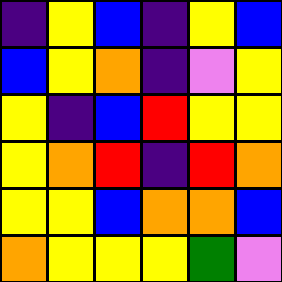[["indigo", "yellow", "blue", "indigo", "yellow", "blue"], ["blue", "yellow", "orange", "indigo", "violet", "yellow"], ["yellow", "indigo", "blue", "red", "yellow", "yellow"], ["yellow", "orange", "red", "indigo", "red", "orange"], ["yellow", "yellow", "blue", "orange", "orange", "blue"], ["orange", "yellow", "yellow", "yellow", "green", "violet"]]